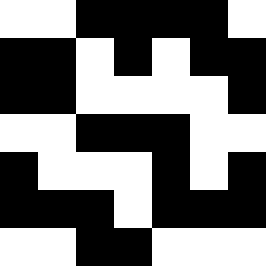[["white", "white", "black", "black", "black", "black", "white"], ["black", "black", "white", "black", "white", "black", "black"], ["black", "black", "white", "white", "white", "white", "black"], ["white", "white", "black", "black", "black", "white", "white"], ["black", "white", "white", "white", "black", "white", "black"], ["black", "black", "black", "white", "black", "black", "black"], ["white", "white", "black", "black", "white", "white", "white"]]